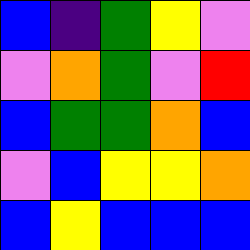[["blue", "indigo", "green", "yellow", "violet"], ["violet", "orange", "green", "violet", "red"], ["blue", "green", "green", "orange", "blue"], ["violet", "blue", "yellow", "yellow", "orange"], ["blue", "yellow", "blue", "blue", "blue"]]